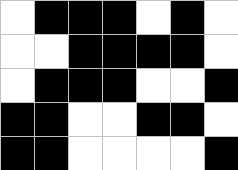[["white", "black", "black", "black", "white", "black", "white"], ["white", "white", "black", "black", "black", "black", "white"], ["white", "black", "black", "black", "white", "white", "black"], ["black", "black", "white", "white", "black", "black", "white"], ["black", "black", "white", "white", "white", "white", "black"]]